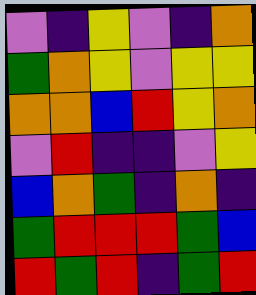[["violet", "indigo", "yellow", "violet", "indigo", "orange"], ["green", "orange", "yellow", "violet", "yellow", "yellow"], ["orange", "orange", "blue", "red", "yellow", "orange"], ["violet", "red", "indigo", "indigo", "violet", "yellow"], ["blue", "orange", "green", "indigo", "orange", "indigo"], ["green", "red", "red", "red", "green", "blue"], ["red", "green", "red", "indigo", "green", "red"]]